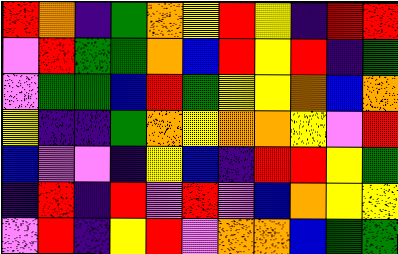[["red", "orange", "indigo", "green", "orange", "yellow", "red", "yellow", "indigo", "red", "red"], ["violet", "red", "green", "green", "orange", "blue", "red", "yellow", "red", "indigo", "green"], ["violet", "green", "green", "blue", "red", "green", "yellow", "yellow", "orange", "blue", "orange"], ["yellow", "indigo", "indigo", "green", "orange", "yellow", "orange", "orange", "yellow", "violet", "red"], ["blue", "violet", "violet", "indigo", "yellow", "blue", "indigo", "red", "red", "yellow", "green"], ["indigo", "red", "indigo", "red", "violet", "red", "violet", "blue", "orange", "yellow", "yellow"], ["violet", "red", "indigo", "yellow", "red", "violet", "orange", "orange", "blue", "green", "green"]]